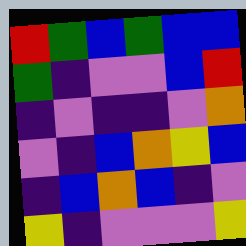[["red", "green", "blue", "green", "blue", "blue"], ["green", "indigo", "violet", "violet", "blue", "red"], ["indigo", "violet", "indigo", "indigo", "violet", "orange"], ["violet", "indigo", "blue", "orange", "yellow", "blue"], ["indigo", "blue", "orange", "blue", "indigo", "violet"], ["yellow", "indigo", "violet", "violet", "violet", "yellow"]]